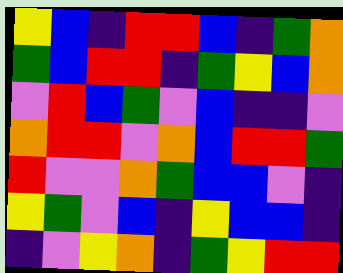[["yellow", "blue", "indigo", "red", "red", "blue", "indigo", "green", "orange"], ["green", "blue", "red", "red", "indigo", "green", "yellow", "blue", "orange"], ["violet", "red", "blue", "green", "violet", "blue", "indigo", "indigo", "violet"], ["orange", "red", "red", "violet", "orange", "blue", "red", "red", "green"], ["red", "violet", "violet", "orange", "green", "blue", "blue", "violet", "indigo"], ["yellow", "green", "violet", "blue", "indigo", "yellow", "blue", "blue", "indigo"], ["indigo", "violet", "yellow", "orange", "indigo", "green", "yellow", "red", "red"]]